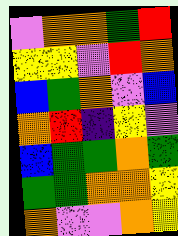[["violet", "orange", "orange", "green", "red"], ["yellow", "yellow", "violet", "red", "orange"], ["blue", "green", "orange", "violet", "blue"], ["orange", "red", "indigo", "yellow", "violet"], ["blue", "green", "green", "orange", "green"], ["green", "green", "orange", "orange", "yellow"], ["orange", "violet", "violet", "orange", "yellow"]]